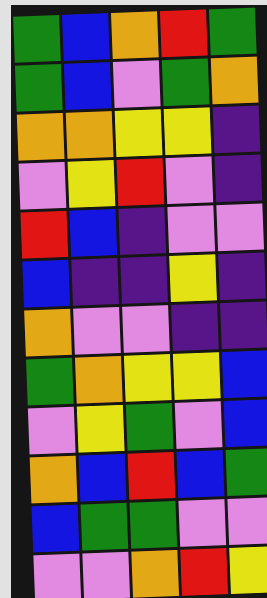[["green", "blue", "orange", "red", "green"], ["green", "blue", "violet", "green", "orange"], ["orange", "orange", "yellow", "yellow", "indigo"], ["violet", "yellow", "red", "violet", "indigo"], ["red", "blue", "indigo", "violet", "violet"], ["blue", "indigo", "indigo", "yellow", "indigo"], ["orange", "violet", "violet", "indigo", "indigo"], ["green", "orange", "yellow", "yellow", "blue"], ["violet", "yellow", "green", "violet", "blue"], ["orange", "blue", "red", "blue", "green"], ["blue", "green", "green", "violet", "violet"], ["violet", "violet", "orange", "red", "yellow"]]